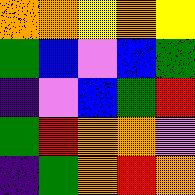[["orange", "orange", "yellow", "orange", "yellow"], ["green", "blue", "violet", "blue", "green"], ["indigo", "violet", "blue", "green", "red"], ["green", "red", "orange", "orange", "violet"], ["indigo", "green", "orange", "red", "orange"]]